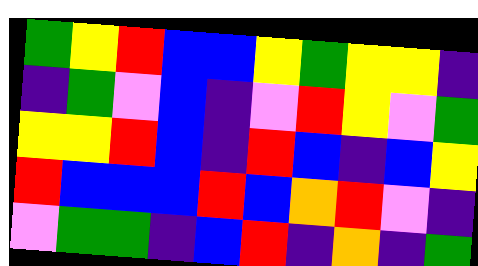[["green", "yellow", "red", "blue", "blue", "yellow", "green", "yellow", "yellow", "indigo"], ["indigo", "green", "violet", "blue", "indigo", "violet", "red", "yellow", "violet", "green"], ["yellow", "yellow", "red", "blue", "indigo", "red", "blue", "indigo", "blue", "yellow"], ["red", "blue", "blue", "blue", "red", "blue", "orange", "red", "violet", "indigo"], ["violet", "green", "green", "indigo", "blue", "red", "indigo", "orange", "indigo", "green"]]